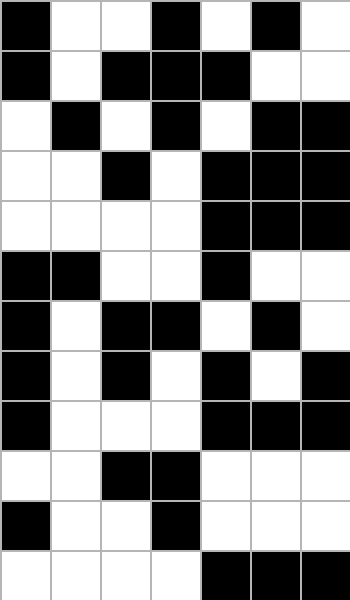[["black", "white", "white", "black", "white", "black", "white"], ["black", "white", "black", "black", "black", "white", "white"], ["white", "black", "white", "black", "white", "black", "black"], ["white", "white", "black", "white", "black", "black", "black"], ["white", "white", "white", "white", "black", "black", "black"], ["black", "black", "white", "white", "black", "white", "white"], ["black", "white", "black", "black", "white", "black", "white"], ["black", "white", "black", "white", "black", "white", "black"], ["black", "white", "white", "white", "black", "black", "black"], ["white", "white", "black", "black", "white", "white", "white"], ["black", "white", "white", "black", "white", "white", "white"], ["white", "white", "white", "white", "black", "black", "black"]]